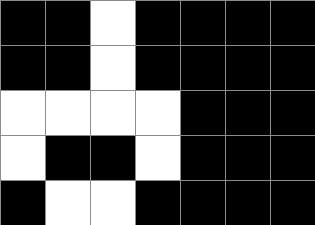[["black", "black", "white", "black", "black", "black", "black"], ["black", "black", "white", "black", "black", "black", "black"], ["white", "white", "white", "white", "black", "black", "black"], ["white", "black", "black", "white", "black", "black", "black"], ["black", "white", "white", "black", "black", "black", "black"]]